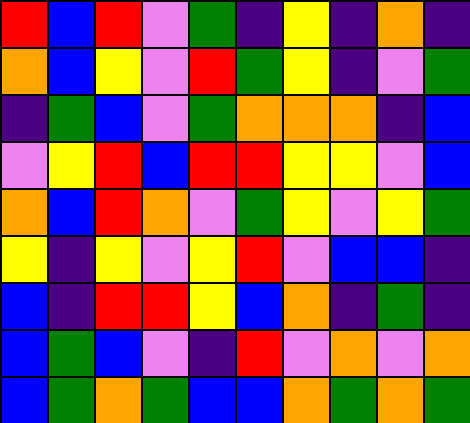[["red", "blue", "red", "violet", "green", "indigo", "yellow", "indigo", "orange", "indigo"], ["orange", "blue", "yellow", "violet", "red", "green", "yellow", "indigo", "violet", "green"], ["indigo", "green", "blue", "violet", "green", "orange", "orange", "orange", "indigo", "blue"], ["violet", "yellow", "red", "blue", "red", "red", "yellow", "yellow", "violet", "blue"], ["orange", "blue", "red", "orange", "violet", "green", "yellow", "violet", "yellow", "green"], ["yellow", "indigo", "yellow", "violet", "yellow", "red", "violet", "blue", "blue", "indigo"], ["blue", "indigo", "red", "red", "yellow", "blue", "orange", "indigo", "green", "indigo"], ["blue", "green", "blue", "violet", "indigo", "red", "violet", "orange", "violet", "orange"], ["blue", "green", "orange", "green", "blue", "blue", "orange", "green", "orange", "green"]]